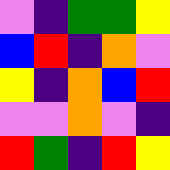[["violet", "indigo", "green", "green", "yellow"], ["blue", "red", "indigo", "orange", "violet"], ["yellow", "indigo", "orange", "blue", "red"], ["violet", "violet", "orange", "violet", "indigo"], ["red", "green", "indigo", "red", "yellow"]]